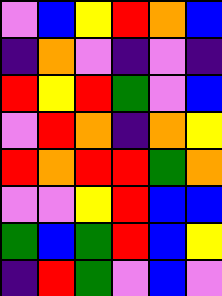[["violet", "blue", "yellow", "red", "orange", "blue"], ["indigo", "orange", "violet", "indigo", "violet", "indigo"], ["red", "yellow", "red", "green", "violet", "blue"], ["violet", "red", "orange", "indigo", "orange", "yellow"], ["red", "orange", "red", "red", "green", "orange"], ["violet", "violet", "yellow", "red", "blue", "blue"], ["green", "blue", "green", "red", "blue", "yellow"], ["indigo", "red", "green", "violet", "blue", "violet"]]